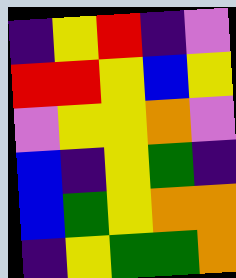[["indigo", "yellow", "red", "indigo", "violet"], ["red", "red", "yellow", "blue", "yellow"], ["violet", "yellow", "yellow", "orange", "violet"], ["blue", "indigo", "yellow", "green", "indigo"], ["blue", "green", "yellow", "orange", "orange"], ["indigo", "yellow", "green", "green", "orange"]]